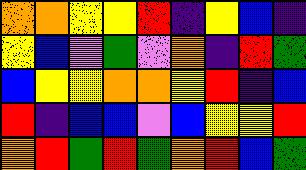[["orange", "orange", "yellow", "yellow", "red", "indigo", "yellow", "blue", "indigo"], ["yellow", "blue", "violet", "green", "violet", "orange", "indigo", "red", "green"], ["blue", "yellow", "yellow", "orange", "orange", "yellow", "red", "indigo", "blue"], ["red", "indigo", "blue", "blue", "violet", "blue", "yellow", "yellow", "red"], ["orange", "red", "green", "red", "green", "orange", "red", "blue", "green"]]